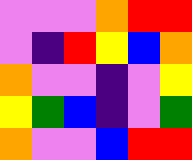[["violet", "violet", "violet", "orange", "red", "red"], ["violet", "indigo", "red", "yellow", "blue", "orange"], ["orange", "violet", "violet", "indigo", "violet", "yellow"], ["yellow", "green", "blue", "indigo", "violet", "green"], ["orange", "violet", "violet", "blue", "red", "red"]]